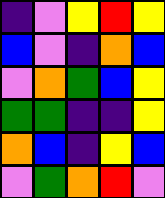[["indigo", "violet", "yellow", "red", "yellow"], ["blue", "violet", "indigo", "orange", "blue"], ["violet", "orange", "green", "blue", "yellow"], ["green", "green", "indigo", "indigo", "yellow"], ["orange", "blue", "indigo", "yellow", "blue"], ["violet", "green", "orange", "red", "violet"]]